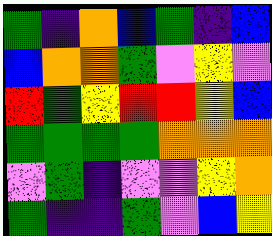[["green", "indigo", "orange", "blue", "green", "indigo", "blue"], ["blue", "orange", "orange", "green", "violet", "yellow", "violet"], ["red", "green", "yellow", "red", "red", "yellow", "blue"], ["green", "green", "green", "green", "orange", "orange", "orange"], ["violet", "green", "indigo", "violet", "violet", "yellow", "orange"], ["green", "indigo", "indigo", "green", "violet", "blue", "yellow"]]